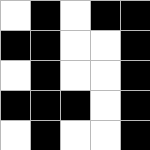[["white", "black", "white", "black", "black"], ["black", "black", "white", "white", "black"], ["white", "black", "white", "white", "black"], ["black", "black", "black", "white", "black"], ["white", "black", "white", "white", "black"]]